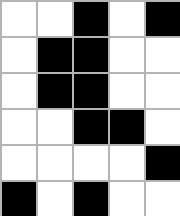[["white", "white", "black", "white", "black"], ["white", "black", "black", "white", "white"], ["white", "black", "black", "white", "white"], ["white", "white", "black", "black", "white"], ["white", "white", "white", "white", "black"], ["black", "white", "black", "white", "white"]]